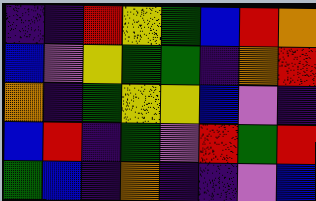[["indigo", "indigo", "red", "yellow", "green", "blue", "red", "orange"], ["blue", "violet", "yellow", "green", "green", "indigo", "orange", "red"], ["orange", "indigo", "green", "yellow", "yellow", "blue", "violet", "indigo"], ["blue", "red", "indigo", "green", "violet", "red", "green", "red"], ["green", "blue", "indigo", "orange", "indigo", "indigo", "violet", "blue"]]